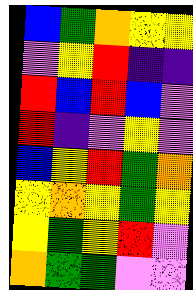[["blue", "green", "orange", "yellow", "yellow"], ["violet", "yellow", "red", "indigo", "indigo"], ["red", "blue", "red", "blue", "violet"], ["red", "indigo", "violet", "yellow", "violet"], ["blue", "yellow", "red", "green", "orange"], ["yellow", "orange", "yellow", "green", "yellow"], ["yellow", "green", "yellow", "red", "violet"], ["orange", "green", "green", "violet", "violet"]]